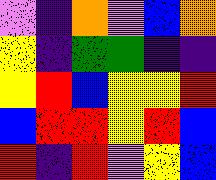[["violet", "indigo", "orange", "violet", "blue", "orange"], ["yellow", "indigo", "green", "green", "indigo", "indigo"], ["yellow", "red", "blue", "yellow", "yellow", "red"], ["blue", "red", "red", "yellow", "red", "blue"], ["red", "indigo", "red", "violet", "yellow", "blue"]]